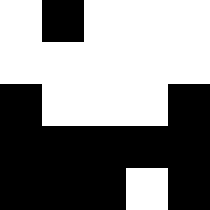[["white", "black", "white", "white", "white"], ["white", "white", "white", "white", "white"], ["black", "white", "white", "white", "black"], ["black", "black", "black", "black", "black"], ["black", "black", "black", "white", "black"]]